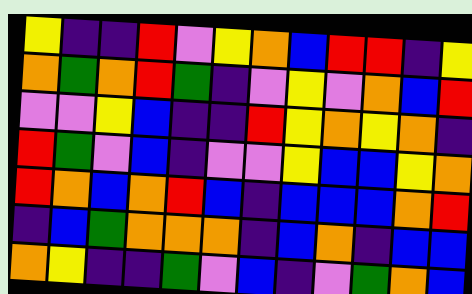[["yellow", "indigo", "indigo", "red", "violet", "yellow", "orange", "blue", "red", "red", "indigo", "yellow"], ["orange", "green", "orange", "red", "green", "indigo", "violet", "yellow", "violet", "orange", "blue", "red"], ["violet", "violet", "yellow", "blue", "indigo", "indigo", "red", "yellow", "orange", "yellow", "orange", "indigo"], ["red", "green", "violet", "blue", "indigo", "violet", "violet", "yellow", "blue", "blue", "yellow", "orange"], ["red", "orange", "blue", "orange", "red", "blue", "indigo", "blue", "blue", "blue", "orange", "red"], ["indigo", "blue", "green", "orange", "orange", "orange", "indigo", "blue", "orange", "indigo", "blue", "blue"], ["orange", "yellow", "indigo", "indigo", "green", "violet", "blue", "indigo", "violet", "green", "orange", "blue"]]